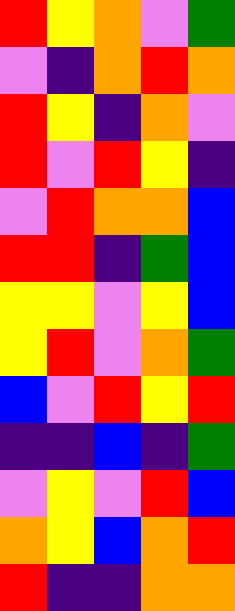[["red", "yellow", "orange", "violet", "green"], ["violet", "indigo", "orange", "red", "orange"], ["red", "yellow", "indigo", "orange", "violet"], ["red", "violet", "red", "yellow", "indigo"], ["violet", "red", "orange", "orange", "blue"], ["red", "red", "indigo", "green", "blue"], ["yellow", "yellow", "violet", "yellow", "blue"], ["yellow", "red", "violet", "orange", "green"], ["blue", "violet", "red", "yellow", "red"], ["indigo", "indigo", "blue", "indigo", "green"], ["violet", "yellow", "violet", "red", "blue"], ["orange", "yellow", "blue", "orange", "red"], ["red", "indigo", "indigo", "orange", "orange"]]